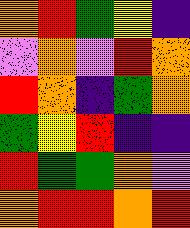[["orange", "red", "green", "yellow", "indigo"], ["violet", "orange", "violet", "red", "orange"], ["red", "orange", "indigo", "green", "orange"], ["green", "yellow", "red", "indigo", "indigo"], ["red", "green", "green", "orange", "violet"], ["orange", "red", "red", "orange", "red"]]